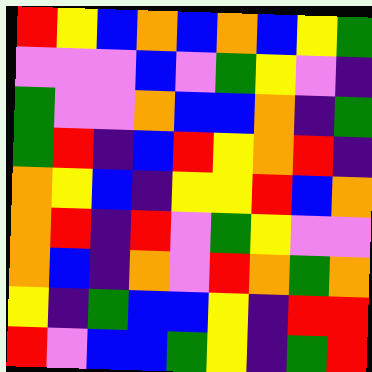[["red", "yellow", "blue", "orange", "blue", "orange", "blue", "yellow", "green"], ["violet", "violet", "violet", "blue", "violet", "green", "yellow", "violet", "indigo"], ["green", "violet", "violet", "orange", "blue", "blue", "orange", "indigo", "green"], ["green", "red", "indigo", "blue", "red", "yellow", "orange", "red", "indigo"], ["orange", "yellow", "blue", "indigo", "yellow", "yellow", "red", "blue", "orange"], ["orange", "red", "indigo", "red", "violet", "green", "yellow", "violet", "violet"], ["orange", "blue", "indigo", "orange", "violet", "red", "orange", "green", "orange"], ["yellow", "indigo", "green", "blue", "blue", "yellow", "indigo", "red", "red"], ["red", "violet", "blue", "blue", "green", "yellow", "indigo", "green", "red"]]